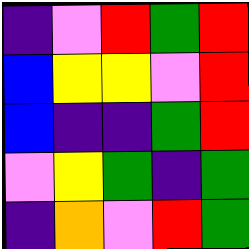[["indigo", "violet", "red", "green", "red"], ["blue", "yellow", "yellow", "violet", "red"], ["blue", "indigo", "indigo", "green", "red"], ["violet", "yellow", "green", "indigo", "green"], ["indigo", "orange", "violet", "red", "green"]]